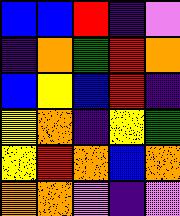[["blue", "blue", "red", "indigo", "violet"], ["indigo", "orange", "green", "red", "orange"], ["blue", "yellow", "blue", "red", "indigo"], ["yellow", "orange", "indigo", "yellow", "green"], ["yellow", "red", "orange", "blue", "orange"], ["orange", "orange", "violet", "indigo", "violet"]]